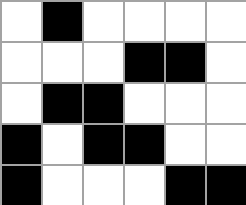[["white", "black", "white", "white", "white", "white"], ["white", "white", "white", "black", "black", "white"], ["white", "black", "black", "white", "white", "white"], ["black", "white", "black", "black", "white", "white"], ["black", "white", "white", "white", "black", "black"]]